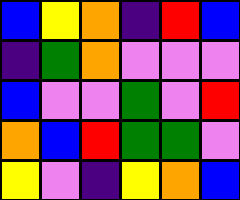[["blue", "yellow", "orange", "indigo", "red", "blue"], ["indigo", "green", "orange", "violet", "violet", "violet"], ["blue", "violet", "violet", "green", "violet", "red"], ["orange", "blue", "red", "green", "green", "violet"], ["yellow", "violet", "indigo", "yellow", "orange", "blue"]]